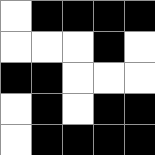[["white", "black", "black", "black", "black"], ["white", "white", "white", "black", "white"], ["black", "black", "white", "white", "white"], ["white", "black", "white", "black", "black"], ["white", "black", "black", "black", "black"]]